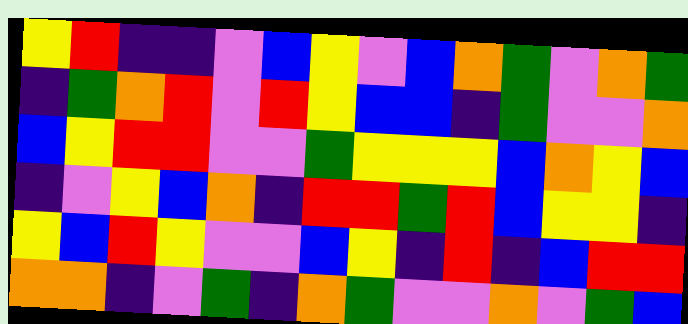[["yellow", "red", "indigo", "indigo", "violet", "blue", "yellow", "violet", "blue", "orange", "green", "violet", "orange", "green"], ["indigo", "green", "orange", "red", "violet", "red", "yellow", "blue", "blue", "indigo", "green", "violet", "violet", "orange"], ["blue", "yellow", "red", "red", "violet", "violet", "green", "yellow", "yellow", "yellow", "blue", "orange", "yellow", "blue"], ["indigo", "violet", "yellow", "blue", "orange", "indigo", "red", "red", "green", "red", "blue", "yellow", "yellow", "indigo"], ["yellow", "blue", "red", "yellow", "violet", "violet", "blue", "yellow", "indigo", "red", "indigo", "blue", "red", "red"], ["orange", "orange", "indigo", "violet", "green", "indigo", "orange", "green", "violet", "violet", "orange", "violet", "green", "blue"]]